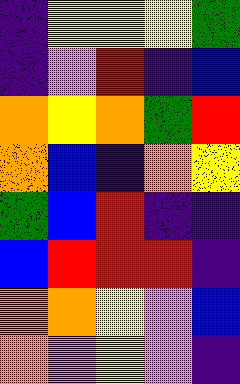[["indigo", "yellow", "yellow", "yellow", "green"], ["indigo", "violet", "red", "indigo", "blue"], ["orange", "yellow", "orange", "green", "red"], ["orange", "blue", "indigo", "orange", "yellow"], ["green", "blue", "red", "indigo", "indigo"], ["blue", "red", "red", "red", "indigo"], ["orange", "orange", "yellow", "violet", "blue"], ["orange", "violet", "yellow", "violet", "indigo"]]